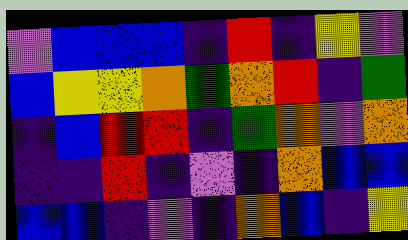[["violet", "blue", "blue", "blue", "indigo", "red", "indigo", "yellow", "violet"], ["blue", "yellow", "yellow", "orange", "green", "orange", "red", "indigo", "green"], ["indigo", "blue", "red", "red", "indigo", "green", "orange", "violet", "orange"], ["indigo", "indigo", "red", "indigo", "violet", "indigo", "orange", "blue", "blue"], ["blue", "blue", "indigo", "violet", "indigo", "orange", "blue", "indigo", "yellow"]]